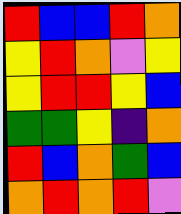[["red", "blue", "blue", "red", "orange"], ["yellow", "red", "orange", "violet", "yellow"], ["yellow", "red", "red", "yellow", "blue"], ["green", "green", "yellow", "indigo", "orange"], ["red", "blue", "orange", "green", "blue"], ["orange", "red", "orange", "red", "violet"]]